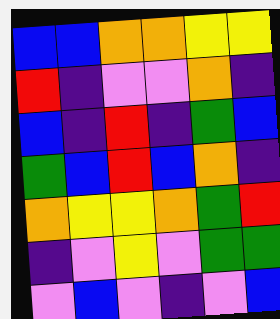[["blue", "blue", "orange", "orange", "yellow", "yellow"], ["red", "indigo", "violet", "violet", "orange", "indigo"], ["blue", "indigo", "red", "indigo", "green", "blue"], ["green", "blue", "red", "blue", "orange", "indigo"], ["orange", "yellow", "yellow", "orange", "green", "red"], ["indigo", "violet", "yellow", "violet", "green", "green"], ["violet", "blue", "violet", "indigo", "violet", "blue"]]